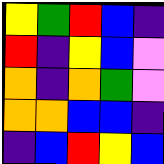[["yellow", "green", "red", "blue", "indigo"], ["red", "indigo", "yellow", "blue", "violet"], ["orange", "indigo", "orange", "green", "violet"], ["orange", "orange", "blue", "blue", "indigo"], ["indigo", "blue", "red", "yellow", "blue"]]